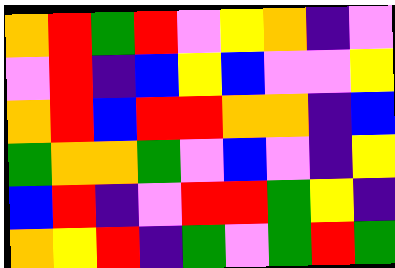[["orange", "red", "green", "red", "violet", "yellow", "orange", "indigo", "violet"], ["violet", "red", "indigo", "blue", "yellow", "blue", "violet", "violet", "yellow"], ["orange", "red", "blue", "red", "red", "orange", "orange", "indigo", "blue"], ["green", "orange", "orange", "green", "violet", "blue", "violet", "indigo", "yellow"], ["blue", "red", "indigo", "violet", "red", "red", "green", "yellow", "indigo"], ["orange", "yellow", "red", "indigo", "green", "violet", "green", "red", "green"]]